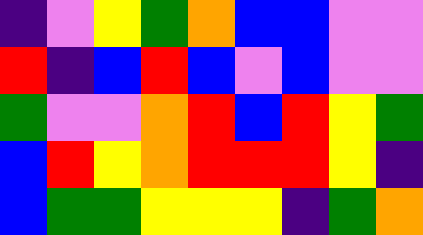[["indigo", "violet", "yellow", "green", "orange", "blue", "blue", "violet", "violet"], ["red", "indigo", "blue", "red", "blue", "violet", "blue", "violet", "violet"], ["green", "violet", "violet", "orange", "red", "blue", "red", "yellow", "green"], ["blue", "red", "yellow", "orange", "red", "red", "red", "yellow", "indigo"], ["blue", "green", "green", "yellow", "yellow", "yellow", "indigo", "green", "orange"]]